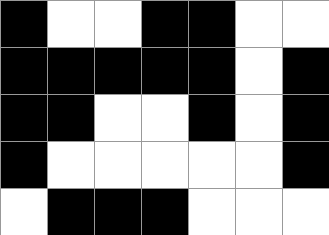[["black", "white", "white", "black", "black", "white", "white"], ["black", "black", "black", "black", "black", "white", "black"], ["black", "black", "white", "white", "black", "white", "black"], ["black", "white", "white", "white", "white", "white", "black"], ["white", "black", "black", "black", "white", "white", "white"]]